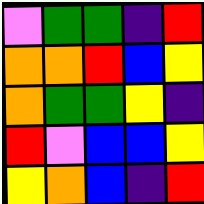[["violet", "green", "green", "indigo", "red"], ["orange", "orange", "red", "blue", "yellow"], ["orange", "green", "green", "yellow", "indigo"], ["red", "violet", "blue", "blue", "yellow"], ["yellow", "orange", "blue", "indigo", "red"]]